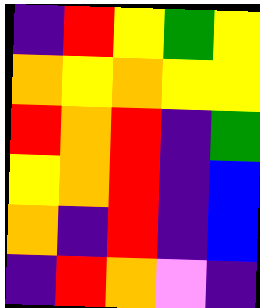[["indigo", "red", "yellow", "green", "yellow"], ["orange", "yellow", "orange", "yellow", "yellow"], ["red", "orange", "red", "indigo", "green"], ["yellow", "orange", "red", "indigo", "blue"], ["orange", "indigo", "red", "indigo", "blue"], ["indigo", "red", "orange", "violet", "indigo"]]